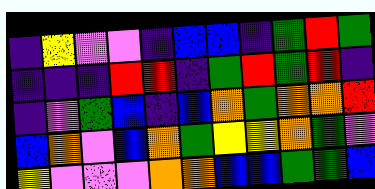[["indigo", "yellow", "violet", "violet", "indigo", "blue", "blue", "indigo", "green", "red", "green"], ["indigo", "indigo", "indigo", "red", "red", "indigo", "green", "red", "green", "red", "indigo"], ["indigo", "violet", "green", "blue", "indigo", "blue", "orange", "green", "orange", "orange", "red"], ["blue", "orange", "violet", "blue", "orange", "green", "yellow", "yellow", "orange", "green", "violet"], ["yellow", "violet", "violet", "violet", "orange", "orange", "blue", "blue", "green", "green", "blue"]]